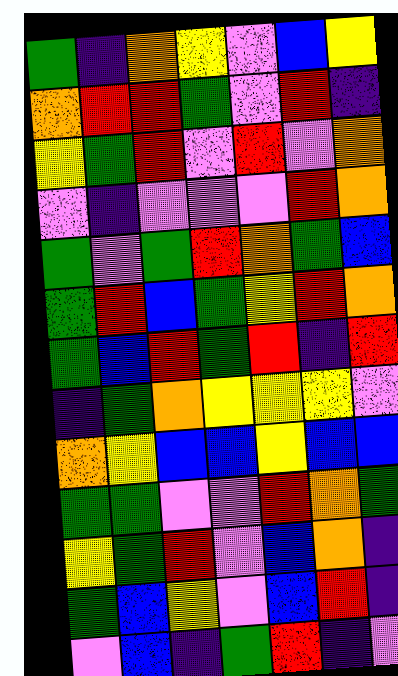[["green", "indigo", "orange", "yellow", "violet", "blue", "yellow"], ["orange", "red", "red", "green", "violet", "red", "indigo"], ["yellow", "green", "red", "violet", "red", "violet", "orange"], ["violet", "indigo", "violet", "violet", "violet", "red", "orange"], ["green", "violet", "green", "red", "orange", "green", "blue"], ["green", "red", "blue", "green", "yellow", "red", "orange"], ["green", "blue", "red", "green", "red", "indigo", "red"], ["indigo", "green", "orange", "yellow", "yellow", "yellow", "violet"], ["orange", "yellow", "blue", "blue", "yellow", "blue", "blue"], ["green", "green", "violet", "violet", "red", "orange", "green"], ["yellow", "green", "red", "violet", "blue", "orange", "indigo"], ["green", "blue", "yellow", "violet", "blue", "red", "indigo"], ["violet", "blue", "indigo", "green", "red", "indigo", "violet"]]